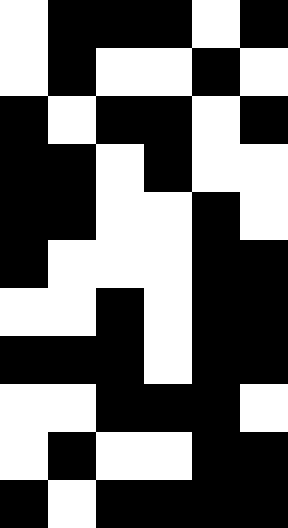[["white", "black", "black", "black", "white", "black"], ["white", "black", "white", "white", "black", "white"], ["black", "white", "black", "black", "white", "black"], ["black", "black", "white", "black", "white", "white"], ["black", "black", "white", "white", "black", "white"], ["black", "white", "white", "white", "black", "black"], ["white", "white", "black", "white", "black", "black"], ["black", "black", "black", "white", "black", "black"], ["white", "white", "black", "black", "black", "white"], ["white", "black", "white", "white", "black", "black"], ["black", "white", "black", "black", "black", "black"]]